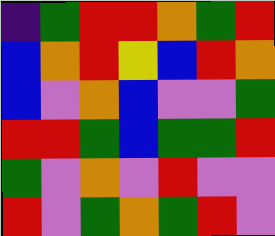[["indigo", "green", "red", "red", "orange", "green", "red"], ["blue", "orange", "red", "yellow", "blue", "red", "orange"], ["blue", "violet", "orange", "blue", "violet", "violet", "green"], ["red", "red", "green", "blue", "green", "green", "red"], ["green", "violet", "orange", "violet", "red", "violet", "violet"], ["red", "violet", "green", "orange", "green", "red", "violet"]]